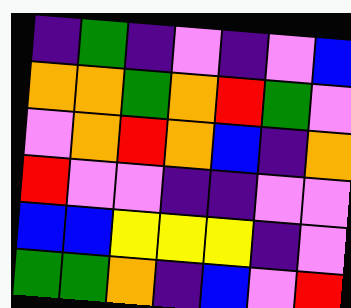[["indigo", "green", "indigo", "violet", "indigo", "violet", "blue"], ["orange", "orange", "green", "orange", "red", "green", "violet"], ["violet", "orange", "red", "orange", "blue", "indigo", "orange"], ["red", "violet", "violet", "indigo", "indigo", "violet", "violet"], ["blue", "blue", "yellow", "yellow", "yellow", "indigo", "violet"], ["green", "green", "orange", "indigo", "blue", "violet", "red"]]